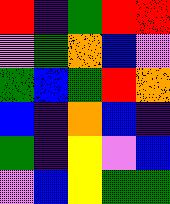[["red", "indigo", "green", "red", "red"], ["violet", "green", "orange", "blue", "violet"], ["green", "blue", "green", "red", "orange"], ["blue", "indigo", "orange", "blue", "indigo"], ["green", "indigo", "yellow", "violet", "blue"], ["violet", "blue", "yellow", "green", "green"]]